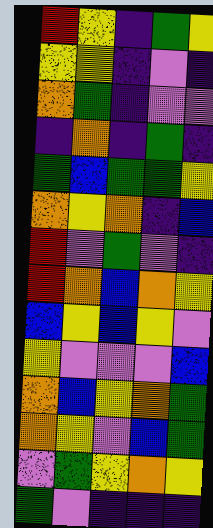[["red", "yellow", "indigo", "green", "yellow"], ["yellow", "yellow", "indigo", "violet", "indigo"], ["orange", "green", "indigo", "violet", "violet"], ["indigo", "orange", "indigo", "green", "indigo"], ["green", "blue", "green", "green", "yellow"], ["orange", "yellow", "orange", "indigo", "blue"], ["red", "violet", "green", "violet", "indigo"], ["red", "orange", "blue", "orange", "yellow"], ["blue", "yellow", "blue", "yellow", "violet"], ["yellow", "violet", "violet", "violet", "blue"], ["orange", "blue", "yellow", "orange", "green"], ["orange", "yellow", "violet", "blue", "green"], ["violet", "green", "yellow", "orange", "yellow"], ["green", "violet", "indigo", "indigo", "indigo"]]